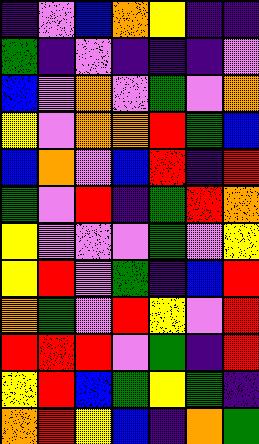[["indigo", "violet", "blue", "orange", "yellow", "indigo", "indigo"], ["green", "indigo", "violet", "indigo", "indigo", "indigo", "violet"], ["blue", "violet", "orange", "violet", "green", "violet", "orange"], ["yellow", "violet", "orange", "orange", "red", "green", "blue"], ["blue", "orange", "violet", "blue", "red", "indigo", "red"], ["green", "violet", "red", "indigo", "green", "red", "orange"], ["yellow", "violet", "violet", "violet", "green", "violet", "yellow"], ["yellow", "red", "violet", "green", "indigo", "blue", "red"], ["orange", "green", "violet", "red", "yellow", "violet", "red"], ["red", "red", "red", "violet", "green", "indigo", "red"], ["yellow", "red", "blue", "green", "yellow", "green", "indigo"], ["orange", "red", "yellow", "blue", "indigo", "orange", "green"]]